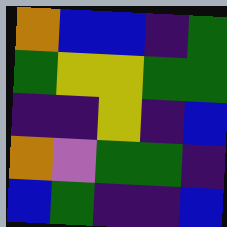[["orange", "blue", "blue", "indigo", "green"], ["green", "yellow", "yellow", "green", "green"], ["indigo", "indigo", "yellow", "indigo", "blue"], ["orange", "violet", "green", "green", "indigo"], ["blue", "green", "indigo", "indigo", "blue"]]